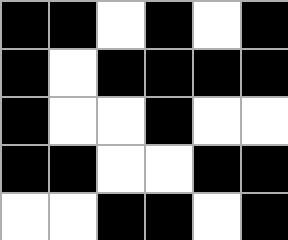[["black", "black", "white", "black", "white", "black"], ["black", "white", "black", "black", "black", "black"], ["black", "white", "white", "black", "white", "white"], ["black", "black", "white", "white", "black", "black"], ["white", "white", "black", "black", "white", "black"]]